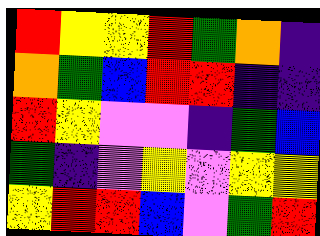[["red", "yellow", "yellow", "red", "green", "orange", "indigo"], ["orange", "green", "blue", "red", "red", "indigo", "indigo"], ["red", "yellow", "violet", "violet", "indigo", "green", "blue"], ["green", "indigo", "violet", "yellow", "violet", "yellow", "yellow"], ["yellow", "red", "red", "blue", "violet", "green", "red"]]